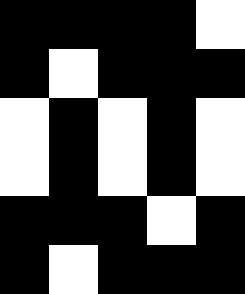[["black", "black", "black", "black", "white"], ["black", "white", "black", "black", "black"], ["white", "black", "white", "black", "white"], ["white", "black", "white", "black", "white"], ["black", "black", "black", "white", "black"], ["black", "white", "black", "black", "black"]]